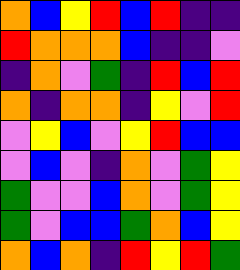[["orange", "blue", "yellow", "red", "blue", "red", "indigo", "indigo"], ["red", "orange", "orange", "orange", "blue", "indigo", "indigo", "violet"], ["indigo", "orange", "violet", "green", "indigo", "red", "blue", "red"], ["orange", "indigo", "orange", "orange", "indigo", "yellow", "violet", "red"], ["violet", "yellow", "blue", "violet", "yellow", "red", "blue", "blue"], ["violet", "blue", "violet", "indigo", "orange", "violet", "green", "yellow"], ["green", "violet", "violet", "blue", "orange", "violet", "green", "yellow"], ["green", "violet", "blue", "blue", "green", "orange", "blue", "yellow"], ["orange", "blue", "orange", "indigo", "red", "yellow", "red", "green"]]